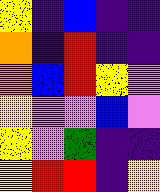[["yellow", "indigo", "blue", "indigo", "indigo"], ["orange", "indigo", "red", "indigo", "indigo"], ["orange", "blue", "red", "yellow", "violet"], ["yellow", "violet", "violet", "blue", "violet"], ["yellow", "violet", "green", "indigo", "indigo"], ["yellow", "red", "red", "indigo", "yellow"]]